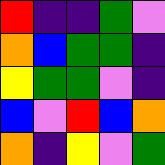[["red", "indigo", "indigo", "green", "violet"], ["orange", "blue", "green", "green", "indigo"], ["yellow", "green", "green", "violet", "indigo"], ["blue", "violet", "red", "blue", "orange"], ["orange", "indigo", "yellow", "violet", "green"]]